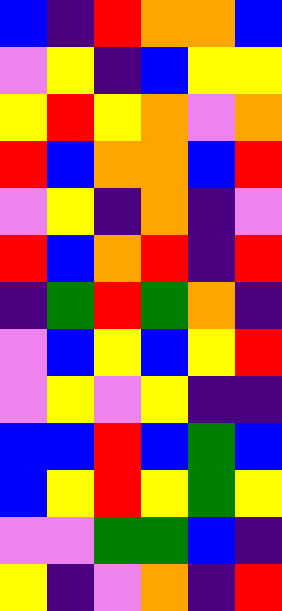[["blue", "indigo", "red", "orange", "orange", "blue"], ["violet", "yellow", "indigo", "blue", "yellow", "yellow"], ["yellow", "red", "yellow", "orange", "violet", "orange"], ["red", "blue", "orange", "orange", "blue", "red"], ["violet", "yellow", "indigo", "orange", "indigo", "violet"], ["red", "blue", "orange", "red", "indigo", "red"], ["indigo", "green", "red", "green", "orange", "indigo"], ["violet", "blue", "yellow", "blue", "yellow", "red"], ["violet", "yellow", "violet", "yellow", "indigo", "indigo"], ["blue", "blue", "red", "blue", "green", "blue"], ["blue", "yellow", "red", "yellow", "green", "yellow"], ["violet", "violet", "green", "green", "blue", "indigo"], ["yellow", "indigo", "violet", "orange", "indigo", "red"]]